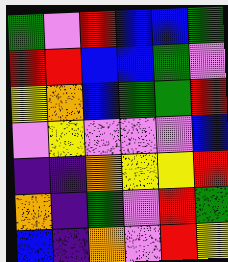[["green", "violet", "red", "blue", "blue", "green"], ["red", "red", "blue", "blue", "green", "violet"], ["yellow", "orange", "blue", "green", "green", "red"], ["violet", "yellow", "violet", "violet", "violet", "blue"], ["indigo", "indigo", "orange", "yellow", "yellow", "red"], ["orange", "indigo", "green", "violet", "red", "green"], ["blue", "indigo", "orange", "violet", "red", "yellow"]]